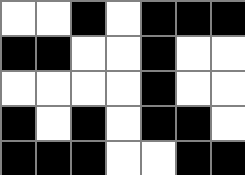[["white", "white", "black", "white", "black", "black", "black"], ["black", "black", "white", "white", "black", "white", "white"], ["white", "white", "white", "white", "black", "white", "white"], ["black", "white", "black", "white", "black", "black", "white"], ["black", "black", "black", "white", "white", "black", "black"]]